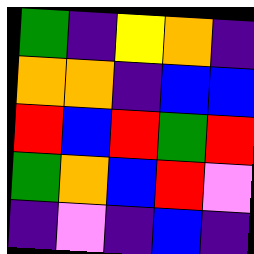[["green", "indigo", "yellow", "orange", "indigo"], ["orange", "orange", "indigo", "blue", "blue"], ["red", "blue", "red", "green", "red"], ["green", "orange", "blue", "red", "violet"], ["indigo", "violet", "indigo", "blue", "indigo"]]